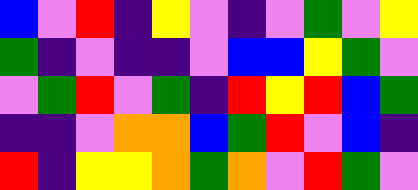[["blue", "violet", "red", "indigo", "yellow", "violet", "indigo", "violet", "green", "violet", "yellow"], ["green", "indigo", "violet", "indigo", "indigo", "violet", "blue", "blue", "yellow", "green", "violet"], ["violet", "green", "red", "violet", "green", "indigo", "red", "yellow", "red", "blue", "green"], ["indigo", "indigo", "violet", "orange", "orange", "blue", "green", "red", "violet", "blue", "indigo"], ["red", "indigo", "yellow", "yellow", "orange", "green", "orange", "violet", "red", "green", "violet"]]